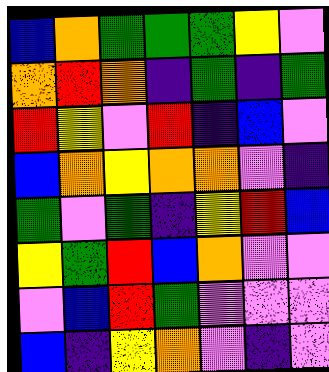[["blue", "orange", "green", "green", "green", "yellow", "violet"], ["orange", "red", "orange", "indigo", "green", "indigo", "green"], ["red", "yellow", "violet", "red", "indigo", "blue", "violet"], ["blue", "orange", "yellow", "orange", "orange", "violet", "indigo"], ["green", "violet", "green", "indigo", "yellow", "red", "blue"], ["yellow", "green", "red", "blue", "orange", "violet", "violet"], ["violet", "blue", "red", "green", "violet", "violet", "violet"], ["blue", "indigo", "yellow", "orange", "violet", "indigo", "violet"]]